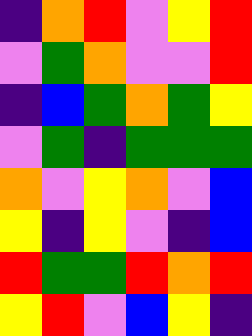[["indigo", "orange", "red", "violet", "yellow", "red"], ["violet", "green", "orange", "violet", "violet", "red"], ["indigo", "blue", "green", "orange", "green", "yellow"], ["violet", "green", "indigo", "green", "green", "green"], ["orange", "violet", "yellow", "orange", "violet", "blue"], ["yellow", "indigo", "yellow", "violet", "indigo", "blue"], ["red", "green", "green", "red", "orange", "red"], ["yellow", "red", "violet", "blue", "yellow", "indigo"]]